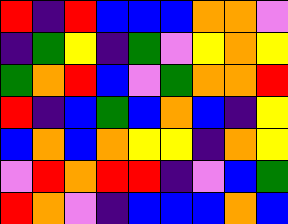[["red", "indigo", "red", "blue", "blue", "blue", "orange", "orange", "violet"], ["indigo", "green", "yellow", "indigo", "green", "violet", "yellow", "orange", "yellow"], ["green", "orange", "red", "blue", "violet", "green", "orange", "orange", "red"], ["red", "indigo", "blue", "green", "blue", "orange", "blue", "indigo", "yellow"], ["blue", "orange", "blue", "orange", "yellow", "yellow", "indigo", "orange", "yellow"], ["violet", "red", "orange", "red", "red", "indigo", "violet", "blue", "green"], ["red", "orange", "violet", "indigo", "blue", "blue", "blue", "orange", "blue"]]